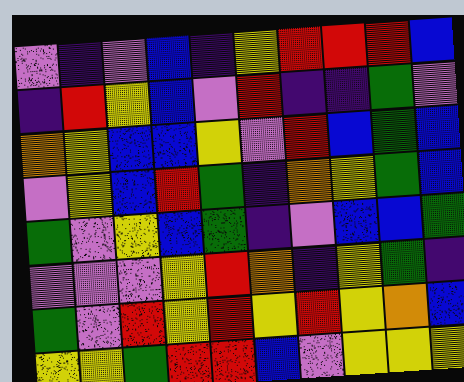[["violet", "indigo", "violet", "blue", "indigo", "yellow", "red", "red", "red", "blue"], ["indigo", "red", "yellow", "blue", "violet", "red", "indigo", "indigo", "green", "violet"], ["orange", "yellow", "blue", "blue", "yellow", "violet", "red", "blue", "green", "blue"], ["violet", "yellow", "blue", "red", "green", "indigo", "orange", "yellow", "green", "blue"], ["green", "violet", "yellow", "blue", "green", "indigo", "violet", "blue", "blue", "green"], ["violet", "violet", "violet", "yellow", "red", "orange", "indigo", "yellow", "green", "indigo"], ["green", "violet", "red", "yellow", "red", "yellow", "red", "yellow", "orange", "blue"], ["yellow", "yellow", "green", "red", "red", "blue", "violet", "yellow", "yellow", "yellow"]]